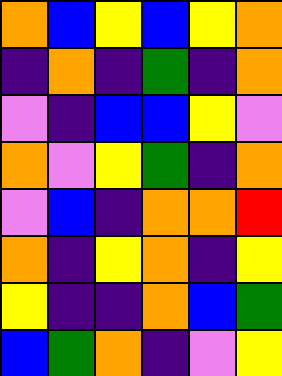[["orange", "blue", "yellow", "blue", "yellow", "orange"], ["indigo", "orange", "indigo", "green", "indigo", "orange"], ["violet", "indigo", "blue", "blue", "yellow", "violet"], ["orange", "violet", "yellow", "green", "indigo", "orange"], ["violet", "blue", "indigo", "orange", "orange", "red"], ["orange", "indigo", "yellow", "orange", "indigo", "yellow"], ["yellow", "indigo", "indigo", "orange", "blue", "green"], ["blue", "green", "orange", "indigo", "violet", "yellow"]]